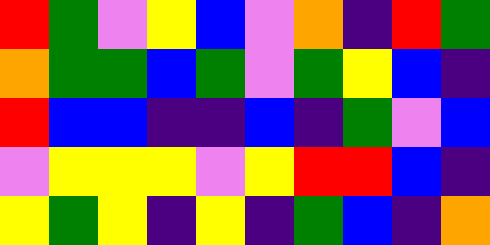[["red", "green", "violet", "yellow", "blue", "violet", "orange", "indigo", "red", "green"], ["orange", "green", "green", "blue", "green", "violet", "green", "yellow", "blue", "indigo"], ["red", "blue", "blue", "indigo", "indigo", "blue", "indigo", "green", "violet", "blue"], ["violet", "yellow", "yellow", "yellow", "violet", "yellow", "red", "red", "blue", "indigo"], ["yellow", "green", "yellow", "indigo", "yellow", "indigo", "green", "blue", "indigo", "orange"]]